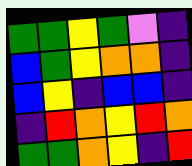[["green", "green", "yellow", "green", "violet", "indigo"], ["blue", "green", "yellow", "orange", "orange", "indigo"], ["blue", "yellow", "indigo", "blue", "blue", "indigo"], ["indigo", "red", "orange", "yellow", "red", "orange"], ["green", "green", "orange", "yellow", "indigo", "red"]]